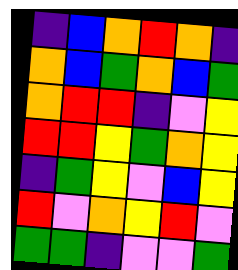[["indigo", "blue", "orange", "red", "orange", "indigo"], ["orange", "blue", "green", "orange", "blue", "green"], ["orange", "red", "red", "indigo", "violet", "yellow"], ["red", "red", "yellow", "green", "orange", "yellow"], ["indigo", "green", "yellow", "violet", "blue", "yellow"], ["red", "violet", "orange", "yellow", "red", "violet"], ["green", "green", "indigo", "violet", "violet", "green"]]